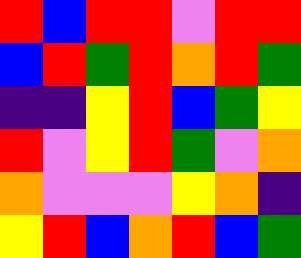[["red", "blue", "red", "red", "violet", "red", "red"], ["blue", "red", "green", "red", "orange", "red", "green"], ["indigo", "indigo", "yellow", "red", "blue", "green", "yellow"], ["red", "violet", "yellow", "red", "green", "violet", "orange"], ["orange", "violet", "violet", "violet", "yellow", "orange", "indigo"], ["yellow", "red", "blue", "orange", "red", "blue", "green"]]